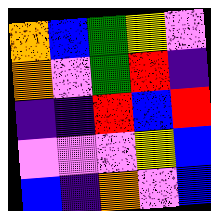[["orange", "blue", "green", "yellow", "violet"], ["orange", "violet", "green", "red", "indigo"], ["indigo", "indigo", "red", "blue", "red"], ["violet", "violet", "violet", "yellow", "blue"], ["blue", "indigo", "orange", "violet", "blue"]]